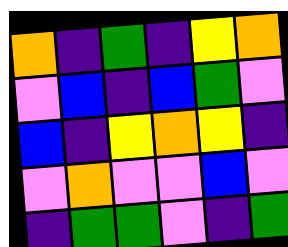[["orange", "indigo", "green", "indigo", "yellow", "orange"], ["violet", "blue", "indigo", "blue", "green", "violet"], ["blue", "indigo", "yellow", "orange", "yellow", "indigo"], ["violet", "orange", "violet", "violet", "blue", "violet"], ["indigo", "green", "green", "violet", "indigo", "green"]]